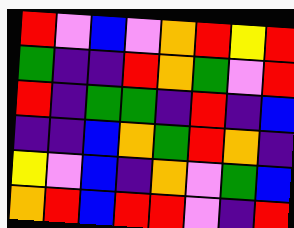[["red", "violet", "blue", "violet", "orange", "red", "yellow", "red"], ["green", "indigo", "indigo", "red", "orange", "green", "violet", "red"], ["red", "indigo", "green", "green", "indigo", "red", "indigo", "blue"], ["indigo", "indigo", "blue", "orange", "green", "red", "orange", "indigo"], ["yellow", "violet", "blue", "indigo", "orange", "violet", "green", "blue"], ["orange", "red", "blue", "red", "red", "violet", "indigo", "red"]]